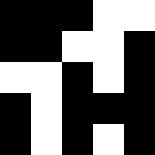[["black", "black", "black", "white", "white"], ["black", "black", "white", "white", "black"], ["white", "white", "black", "white", "black"], ["black", "white", "black", "black", "black"], ["black", "white", "black", "white", "black"]]